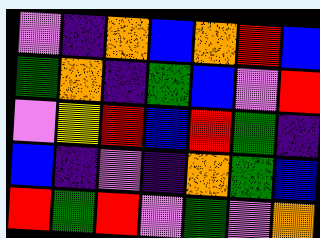[["violet", "indigo", "orange", "blue", "orange", "red", "blue"], ["green", "orange", "indigo", "green", "blue", "violet", "red"], ["violet", "yellow", "red", "blue", "red", "green", "indigo"], ["blue", "indigo", "violet", "indigo", "orange", "green", "blue"], ["red", "green", "red", "violet", "green", "violet", "orange"]]